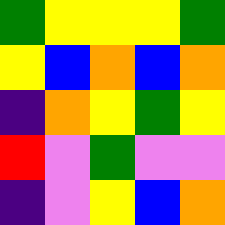[["green", "yellow", "yellow", "yellow", "green"], ["yellow", "blue", "orange", "blue", "orange"], ["indigo", "orange", "yellow", "green", "yellow"], ["red", "violet", "green", "violet", "violet"], ["indigo", "violet", "yellow", "blue", "orange"]]